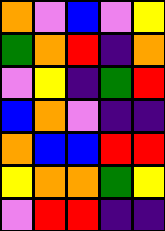[["orange", "violet", "blue", "violet", "yellow"], ["green", "orange", "red", "indigo", "orange"], ["violet", "yellow", "indigo", "green", "red"], ["blue", "orange", "violet", "indigo", "indigo"], ["orange", "blue", "blue", "red", "red"], ["yellow", "orange", "orange", "green", "yellow"], ["violet", "red", "red", "indigo", "indigo"]]